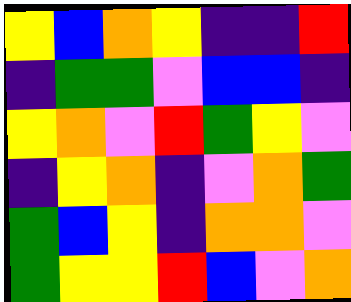[["yellow", "blue", "orange", "yellow", "indigo", "indigo", "red"], ["indigo", "green", "green", "violet", "blue", "blue", "indigo"], ["yellow", "orange", "violet", "red", "green", "yellow", "violet"], ["indigo", "yellow", "orange", "indigo", "violet", "orange", "green"], ["green", "blue", "yellow", "indigo", "orange", "orange", "violet"], ["green", "yellow", "yellow", "red", "blue", "violet", "orange"]]